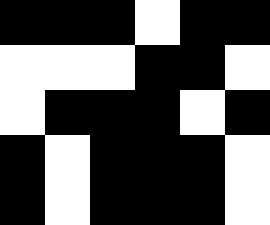[["black", "black", "black", "white", "black", "black"], ["white", "white", "white", "black", "black", "white"], ["white", "black", "black", "black", "white", "black"], ["black", "white", "black", "black", "black", "white"], ["black", "white", "black", "black", "black", "white"]]